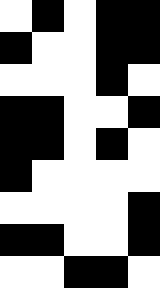[["white", "black", "white", "black", "black"], ["black", "white", "white", "black", "black"], ["white", "white", "white", "black", "white"], ["black", "black", "white", "white", "black"], ["black", "black", "white", "black", "white"], ["black", "white", "white", "white", "white"], ["white", "white", "white", "white", "black"], ["black", "black", "white", "white", "black"], ["white", "white", "black", "black", "white"]]